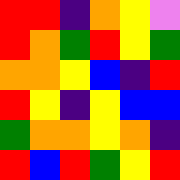[["red", "red", "indigo", "orange", "yellow", "violet"], ["red", "orange", "green", "red", "yellow", "green"], ["orange", "orange", "yellow", "blue", "indigo", "red"], ["red", "yellow", "indigo", "yellow", "blue", "blue"], ["green", "orange", "orange", "yellow", "orange", "indigo"], ["red", "blue", "red", "green", "yellow", "red"]]